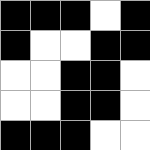[["black", "black", "black", "white", "black"], ["black", "white", "white", "black", "black"], ["white", "white", "black", "black", "white"], ["white", "white", "black", "black", "white"], ["black", "black", "black", "white", "white"]]